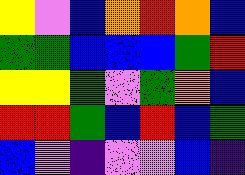[["yellow", "violet", "blue", "orange", "red", "orange", "blue"], ["green", "green", "blue", "blue", "blue", "green", "red"], ["yellow", "yellow", "green", "violet", "green", "orange", "blue"], ["red", "red", "green", "blue", "red", "blue", "green"], ["blue", "violet", "indigo", "violet", "violet", "blue", "indigo"]]